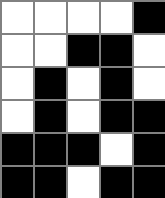[["white", "white", "white", "white", "black"], ["white", "white", "black", "black", "white"], ["white", "black", "white", "black", "white"], ["white", "black", "white", "black", "black"], ["black", "black", "black", "white", "black"], ["black", "black", "white", "black", "black"]]